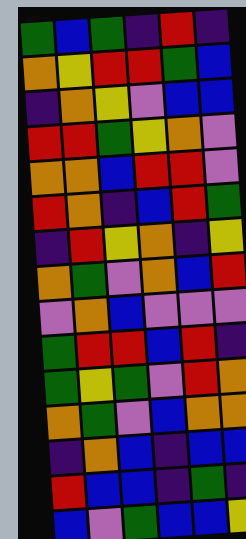[["green", "blue", "green", "indigo", "red", "indigo"], ["orange", "yellow", "red", "red", "green", "blue"], ["indigo", "orange", "yellow", "violet", "blue", "blue"], ["red", "red", "green", "yellow", "orange", "violet"], ["orange", "orange", "blue", "red", "red", "violet"], ["red", "orange", "indigo", "blue", "red", "green"], ["indigo", "red", "yellow", "orange", "indigo", "yellow"], ["orange", "green", "violet", "orange", "blue", "red"], ["violet", "orange", "blue", "violet", "violet", "violet"], ["green", "red", "red", "blue", "red", "indigo"], ["green", "yellow", "green", "violet", "red", "orange"], ["orange", "green", "violet", "blue", "orange", "orange"], ["indigo", "orange", "blue", "indigo", "blue", "blue"], ["red", "blue", "blue", "indigo", "green", "indigo"], ["blue", "violet", "green", "blue", "blue", "yellow"]]